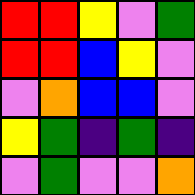[["red", "red", "yellow", "violet", "green"], ["red", "red", "blue", "yellow", "violet"], ["violet", "orange", "blue", "blue", "violet"], ["yellow", "green", "indigo", "green", "indigo"], ["violet", "green", "violet", "violet", "orange"]]